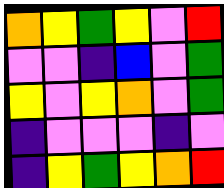[["orange", "yellow", "green", "yellow", "violet", "red"], ["violet", "violet", "indigo", "blue", "violet", "green"], ["yellow", "violet", "yellow", "orange", "violet", "green"], ["indigo", "violet", "violet", "violet", "indigo", "violet"], ["indigo", "yellow", "green", "yellow", "orange", "red"]]